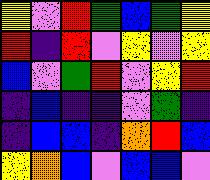[["yellow", "violet", "red", "green", "blue", "green", "yellow"], ["red", "indigo", "red", "violet", "yellow", "violet", "yellow"], ["blue", "violet", "green", "red", "violet", "yellow", "red"], ["indigo", "blue", "indigo", "indigo", "violet", "green", "indigo"], ["indigo", "blue", "blue", "indigo", "orange", "red", "blue"], ["yellow", "orange", "blue", "violet", "blue", "blue", "violet"]]